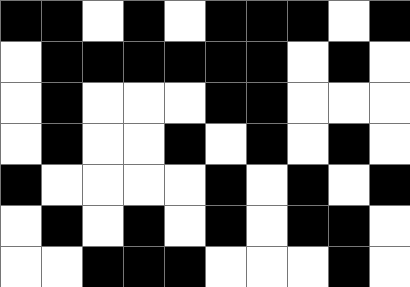[["black", "black", "white", "black", "white", "black", "black", "black", "white", "black"], ["white", "black", "black", "black", "black", "black", "black", "white", "black", "white"], ["white", "black", "white", "white", "white", "black", "black", "white", "white", "white"], ["white", "black", "white", "white", "black", "white", "black", "white", "black", "white"], ["black", "white", "white", "white", "white", "black", "white", "black", "white", "black"], ["white", "black", "white", "black", "white", "black", "white", "black", "black", "white"], ["white", "white", "black", "black", "black", "white", "white", "white", "black", "white"]]